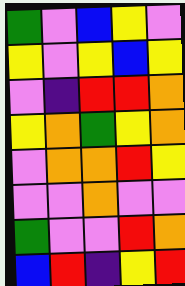[["green", "violet", "blue", "yellow", "violet"], ["yellow", "violet", "yellow", "blue", "yellow"], ["violet", "indigo", "red", "red", "orange"], ["yellow", "orange", "green", "yellow", "orange"], ["violet", "orange", "orange", "red", "yellow"], ["violet", "violet", "orange", "violet", "violet"], ["green", "violet", "violet", "red", "orange"], ["blue", "red", "indigo", "yellow", "red"]]